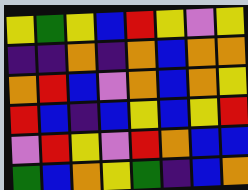[["yellow", "green", "yellow", "blue", "red", "yellow", "violet", "yellow"], ["indigo", "indigo", "orange", "indigo", "orange", "blue", "orange", "orange"], ["orange", "red", "blue", "violet", "orange", "blue", "orange", "yellow"], ["red", "blue", "indigo", "blue", "yellow", "blue", "yellow", "red"], ["violet", "red", "yellow", "violet", "red", "orange", "blue", "blue"], ["green", "blue", "orange", "yellow", "green", "indigo", "blue", "orange"]]